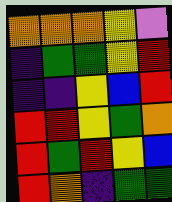[["orange", "orange", "orange", "yellow", "violet"], ["indigo", "green", "green", "yellow", "red"], ["indigo", "indigo", "yellow", "blue", "red"], ["red", "red", "yellow", "green", "orange"], ["red", "green", "red", "yellow", "blue"], ["red", "orange", "indigo", "green", "green"]]